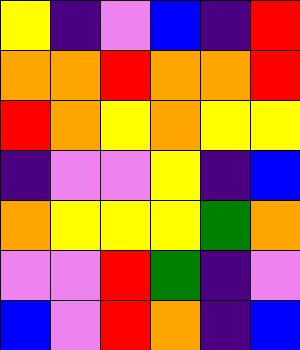[["yellow", "indigo", "violet", "blue", "indigo", "red"], ["orange", "orange", "red", "orange", "orange", "red"], ["red", "orange", "yellow", "orange", "yellow", "yellow"], ["indigo", "violet", "violet", "yellow", "indigo", "blue"], ["orange", "yellow", "yellow", "yellow", "green", "orange"], ["violet", "violet", "red", "green", "indigo", "violet"], ["blue", "violet", "red", "orange", "indigo", "blue"]]